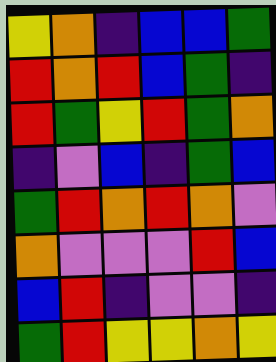[["yellow", "orange", "indigo", "blue", "blue", "green"], ["red", "orange", "red", "blue", "green", "indigo"], ["red", "green", "yellow", "red", "green", "orange"], ["indigo", "violet", "blue", "indigo", "green", "blue"], ["green", "red", "orange", "red", "orange", "violet"], ["orange", "violet", "violet", "violet", "red", "blue"], ["blue", "red", "indigo", "violet", "violet", "indigo"], ["green", "red", "yellow", "yellow", "orange", "yellow"]]